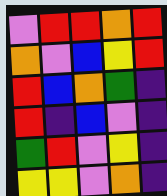[["violet", "red", "red", "orange", "red"], ["orange", "violet", "blue", "yellow", "red"], ["red", "blue", "orange", "green", "indigo"], ["red", "indigo", "blue", "violet", "indigo"], ["green", "red", "violet", "yellow", "indigo"], ["yellow", "yellow", "violet", "orange", "indigo"]]